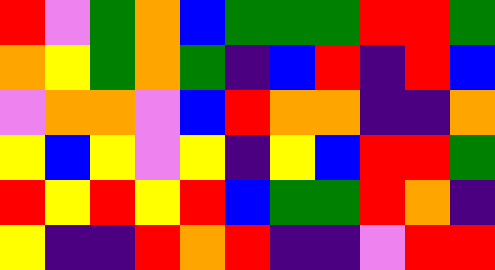[["red", "violet", "green", "orange", "blue", "green", "green", "green", "red", "red", "green"], ["orange", "yellow", "green", "orange", "green", "indigo", "blue", "red", "indigo", "red", "blue"], ["violet", "orange", "orange", "violet", "blue", "red", "orange", "orange", "indigo", "indigo", "orange"], ["yellow", "blue", "yellow", "violet", "yellow", "indigo", "yellow", "blue", "red", "red", "green"], ["red", "yellow", "red", "yellow", "red", "blue", "green", "green", "red", "orange", "indigo"], ["yellow", "indigo", "indigo", "red", "orange", "red", "indigo", "indigo", "violet", "red", "red"]]